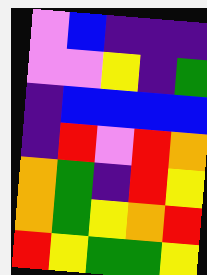[["violet", "blue", "indigo", "indigo", "indigo"], ["violet", "violet", "yellow", "indigo", "green"], ["indigo", "blue", "blue", "blue", "blue"], ["indigo", "red", "violet", "red", "orange"], ["orange", "green", "indigo", "red", "yellow"], ["orange", "green", "yellow", "orange", "red"], ["red", "yellow", "green", "green", "yellow"]]